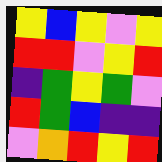[["yellow", "blue", "yellow", "violet", "yellow"], ["red", "red", "violet", "yellow", "red"], ["indigo", "green", "yellow", "green", "violet"], ["red", "green", "blue", "indigo", "indigo"], ["violet", "orange", "red", "yellow", "red"]]